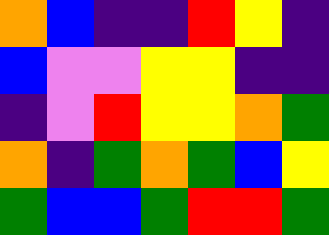[["orange", "blue", "indigo", "indigo", "red", "yellow", "indigo"], ["blue", "violet", "violet", "yellow", "yellow", "indigo", "indigo"], ["indigo", "violet", "red", "yellow", "yellow", "orange", "green"], ["orange", "indigo", "green", "orange", "green", "blue", "yellow"], ["green", "blue", "blue", "green", "red", "red", "green"]]